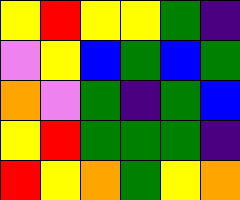[["yellow", "red", "yellow", "yellow", "green", "indigo"], ["violet", "yellow", "blue", "green", "blue", "green"], ["orange", "violet", "green", "indigo", "green", "blue"], ["yellow", "red", "green", "green", "green", "indigo"], ["red", "yellow", "orange", "green", "yellow", "orange"]]